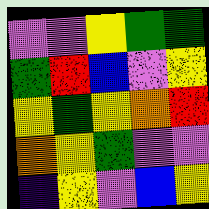[["violet", "violet", "yellow", "green", "green"], ["green", "red", "blue", "violet", "yellow"], ["yellow", "green", "yellow", "orange", "red"], ["orange", "yellow", "green", "violet", "violet"], ["indigo", "yellow", "violet", "blue", "yellow"]]